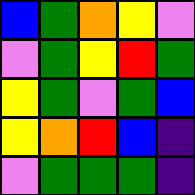[["blue", "green", "orange", "yellow", "violet"], ["violet", "green", "yellow", "red", "green"], ["yellow", "green", "violet", "green", "blue"], ["yellow", "orange", "red", "blue", "indigo"], ["violet", "green", "green", "green", "indigo"]]